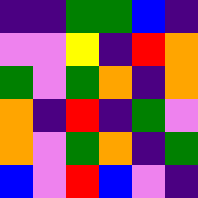[["indigo", "indigo", "green", "green", "blue", "indigo"], ["violet", "violet", "yellow", "indigo", "red", "orange"], ["green", "violet", "green", "orange", "indigo", "orange"], ["orange", "indigo", "red", "indigo", "green", "violet"], ["orange", "violet", "green", "orange", "indigo", "green"], ["blue", "violet", "red", "blue", "violet", "indigo"]]